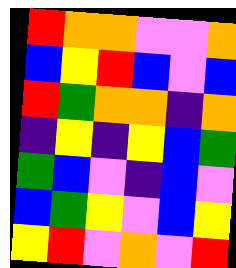[["red", "orange", "orange", "violet", "violet", "orange"], ["blue", "yellow", "red", "blue", "violet", "blue"], ["red", "green", "orange", "orange", "indigo", "orange"], ["indigo", "yellow", "indigo", "yellow", "blue", "green"], ["green", "blue", "violet", "indigo", "blue", "violet"], ["blue", "green", "yellow", "violet", "blue", "yellow"], ["yellow", "red", "violet", "orange", "violet", "red"]]